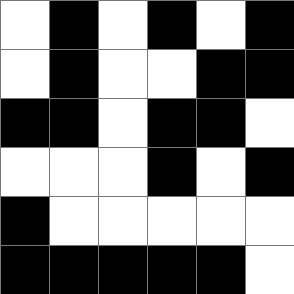[["white", "black", "white", "black", "white", "black"], ["white", "black", "white", "white", "black", "black"], ["black", "black", "white", "black", "black", "white"], ["white", "white", "white", "black", "white", "black"], ["black", "white", "white", "white", "white", "white"], ["black", "black", "black", "black", "black", "white"]]